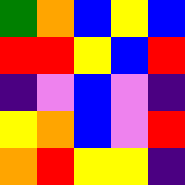[["green", "orange", "blue", "yellow", "blue"], ["red", "red", "yellow", "blue", "red"], ["indigo", "violet", "blue", "violet", "indigo"], ["yellow", "orange", "blue", "violet", "red"], ["orange", "red", "yellow", "yellow", "indigo"]]